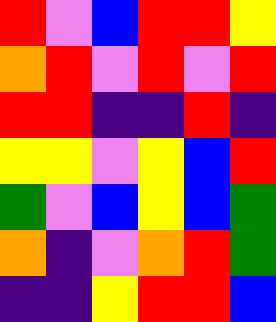[["red", "violet", "blue", "red", "red", "yellow"], ["orange", "red", "violet", "red", "violet", "red"], ["red", "red", "indigo", "indigo", "red", "indigo"], ["yellow", "yellow", "violet", "yellow", "blue", "red"], ["green", "violet", "blue", "yellow", "blue", "green"], ["orange", "indigo", "violet", "orange", "red", "green"], ["indigo", "indigo", "yellow", "red", "red", "blue"]]